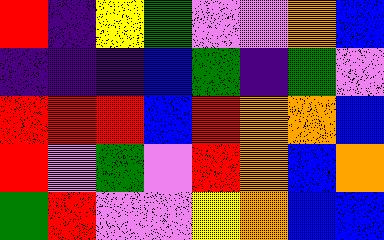[["red", "indigo", "yellow", "green", "violet", "violet", "orange", "blue"], ["indigo", "indigo", "indigo", "blue", "green", "indigo", "green", "violet"], ["red", "red", "red", "blue", "red", "orange", "orange", "blue"], ["red", "violet", "green", "violet", "red", "orange", "blue", "orange"], ["green", "red", "violet", "violet", "yellow", "orange", "blue", "blue"]]